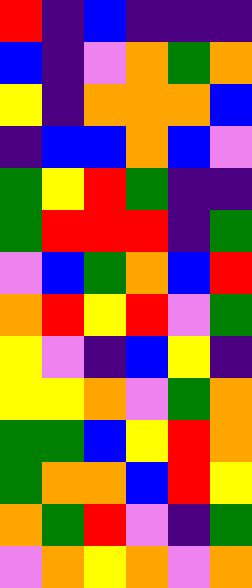[["red", "indigo", "blue", "indigo", "indigo", "indigo"], ["blue", "indigo", "violet", "orange", "green", "orange"], ["yellow", "indigo", "orange", "orange", "orange", "blue"], ["indigo", "blue", "blue", "orange", "blue", "violet"], ["green", "yellow", "red", "green", "indigo", "indigo"], ["green", "red", "red", "red", "indigo", "green"], ["violet", "blue", "green", "orange", "blue", "red"], ["orange", "red", "yellow", "red", "violet", "green"], ["yellow", "violet", "indigo", "blue", "yellow", "indigo"], ["yellow", "yellow", "orange", "violet", "green", "orange"], ["green", "green", "blue", "yellow", "red", "orange"], ["green", "orange", "orange", "blue", "red", "yellow"], ["orange", "green", "red", "violet", "indigo", "green"], ["violet", "orange", "yellow", "orange", "violet", "orange"]]